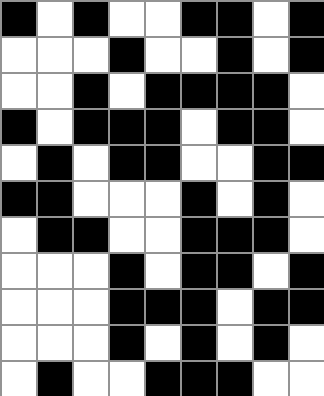[["black", "white", "black", "white", "white", "black", "black", "white", "black"], ["white", "white", "white", "black", "white", "white", "black", "white", "black"], ["white", "white", "black", "white", "black", "black", "black", "black", "white"], ["black", "white", "black", "black", "black", "white", "black", "black", "white"], ["white", "black", "white", "black", "black", "white", "white", "black", "black"], ["black", "black", "white", "white", "white", "black", "white", "black", "white"], ["white", "black", "black", "white", "white", "black", "black", "black", "white"], ["white", "white", "white", "black", "white", "black", "black", "white", "black"], ["white", "white", "white", "black", "black", "black", "white", "black", "black"], ["white", "white", "white", "black", "white", "black", "white", "black", "white"], ["white", "black", "white", "white", "black", "black", "black", "white", "white"]]